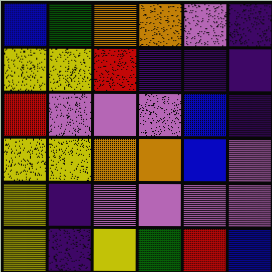[["blue", "green", "orange", "orange", "violet", "indigo"], ["yellow", "yellow", "red", "indigo", "indigo", "indigo"], ["red", "violet", "violet", "violet", "blue", "indigo"], ["yellow", "yellow", "orange", "orange", "blue", "violet"], ["yellow", "indigo", "violet", "violet", "violet", "violet"], ["yellow", "indigo", "yellow", "green", "red", "blue"]]